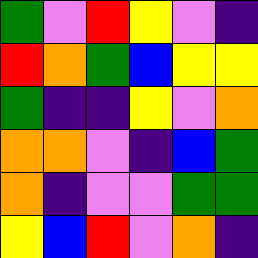[["green", "violet", "red", "yellow", "violet", "indigo"], ["red", "orange", "green", "blue", "yellow", "yellow"], ["green", "indigo", "indigo", "yellow", "violet", "orange"], ["orange", "orange", "violet", "indigo", "blue", "green"], ["orange", "indigo", "violet", "violet", "green", "green"], ["yellow", "blue", "red", "violet", "orange", "indigo"]]